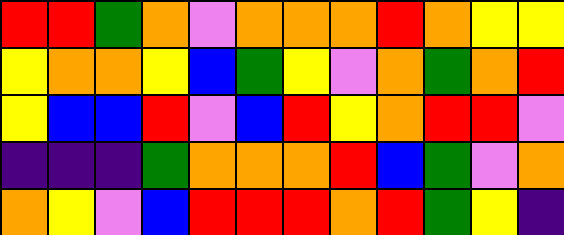[["red", "red", "green", "orange", "violet", "orange", "orange", "orange", "red", "orange", "yellow", "yellow"], ["yellow", "orange", "orange", "yellow", "blue", "green", "yellow", "violet", "orange", "green", "orange", "red"], ["yellow", "blue", "blue", "red", "violet", "blue", "red", "yellow", "orange", "red", "red", "violet"], ["indigo", "indigo", "indigo", "green", "orange", "orange", "orange", "red", "blue", "green", "violet", "orange"], ["orange", "yellow", "violet", "blue", "red", "red", "red", "orange", "red", "green", "yellow", "indigo"]]